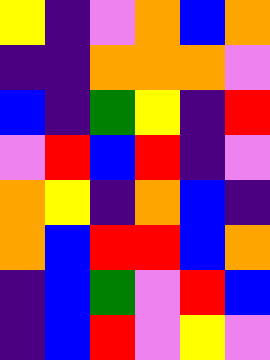[["yellow", "indigo", "violet", "orange", "blue", "orange"], ["indigo", "indigo", "orange", "orange", "orange", "violet"], ["blue", "indigo", "green", "yellow", "indigo", "red"], ["violet", "red", "blue", "red", "indigo", "violet"], ["orange", "yellow", "indigo", "orange", "blue", "indigo"], ["orange", "blue", "red", "red", "blue", "orange"], ["indigo", "blue", "green", "violet", "red", "blue"], ["indigo", "blue", "red", "violet", "yellow", "violet"]]